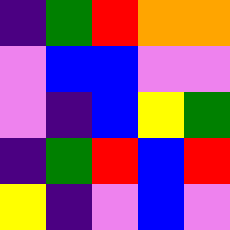[["indigo", "green", "red", "orange", "orange"], ["violet", "blue", "blue", "violet", "violet"], ["violet", "indigo", "blue", "yellow", "green"], ["indigo", "green", "red", "blue", "red"], ["yellow", "indigo", "violet", "blue", "violet"]]